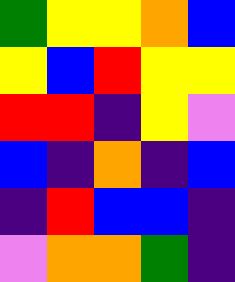[["green", "yellow", "yellow", "orange", "blue"], ["yellow", "blue", "red", "yellow", "yellow"], ["red", "red", "indigo", "yellow", "violet"], ["blue", "indigo", "orange", "indigo", "blue"], ["indigo", "red", "blue", "blue", "indigo"], ["violet", "orange", "orange", "green", "indigo"]]